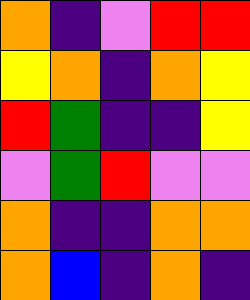[["orange", "indigo", "violet", "red", "red"], ["yellow", "orange", "indigo", "orange", "yellow"], ["red", "green", "indigo", "indigo", "yellow"], ["violet", "green", "red", "violet", "violet"], ["orange", "indigo", "indigo", "orange", "orange"], ["orange", "blue", "indigo", "orange", "indigo"]]